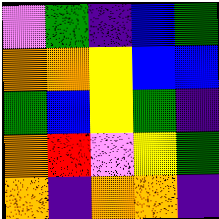[["violet", "green", "indigo", "blue", "green"], ["orange", "orange", "yellow", "blue", "blue"], ["green", "blue", "yellow", "green", "indigo"], ["orange", "red", "violet", "yellow", "green"], ["orange", "indigo", "orange", "orange", "indigo"]]